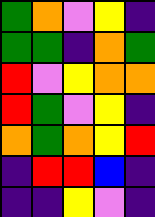[["green", "orange", "violet", "yellow", "indigo"], ["green", "green", "indigo", "orange", "green"], ["red", "violet", "yellow", "orange", "orange"], ["red", "green", "violet", "yellow", "indigo"], ["orange", "green", "orange", "yellow", "red"], ["indigo", "red", "red", "blue", "indigo"], ["indigo", "indigo", "yellow", "violet", "indigo"]]